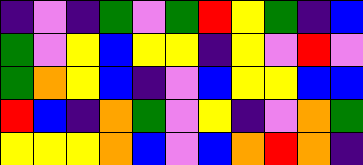[["indigo", "violet", "indigo", "green", "violet", "green", "red", "yellow", "green", "indigo", "blue"], ["green", "violet", "yellow", "blue", "yellow", "yellow", "indigo", "yellow", "violet", "red", "violet"], ["green", "orange", "yellow", "blue", "indigo", "violet", "blue", "yellow", "yellow", "blue", "blue"], ["red", "blue", "indigo", "orange", "green", "violet", "yellow", "indigo", "violet", "orange", "green"], ["yellow", "yellow", "yellow", "orange", "blue", "violet", "blue", "orange", "red", "orange", "indigo"]]